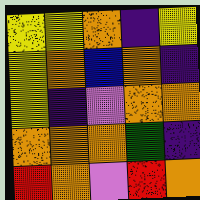[["yellow", "yellow", "orange", "indigo", "yellow"], ["yellow", "orange", "blue", "orange", "indigo"], ["yellow", "indigo", "violet", "orange", "orange"], ["orange", "orange", "orange", "green", "indigo"], ["red", "orange", "violet", "red", "orange"]]